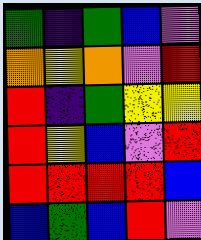[["green", "indigo", "green", "blue", "violet"], ["orange", "yellow", "orange", "violet", "red"], ["red", "indigo", "green", "yellow", "yellow"], ["red", "yellow", "blue", "violet", "red"], ["red", "red", "red", "red", "blue"], ["blue", "green", "blue", "red", "violet"]]